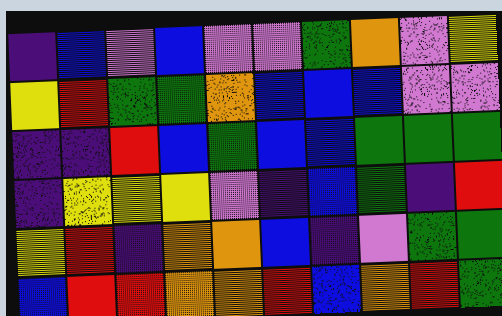[["indigo", "blue", "violet", "blue", "violet", "violet", "green", "orange", "violet", "yellow"], ["yellow", "red", "green", "green", "orange", "blue", "blue", "blue", "violet", "violet"], ["indigo", "indigo", "red", "blue", "green", "blue", "blue", "green", "green", "green"], ["indigo", "yellow", "yellow", "yellow", "violet", "indigo", "blue", "green", "indigo", "red"], ["yellow", "red", "indigo", "orange", "orange", "blue", "indigo", "violet", "green", "green"], ["blue", "red", "red", "orange", "orange", "red", "blue", "orange", "red", "green"]]